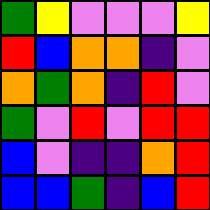[["green", "yellow", "violet", "violet", "violet", "yellow"], ["red", "blue", "orange", "orange", "indigo", "violet"], ["orange", "green", "orange", "indigo", "red", "violet"], ["green", "violet", "red", "violet", "red", "red"], ["blue", "violet", "indigo", "indigo", "orange", "red"], ["blue", "blue", "green", "indigo", "blue", "red"]]